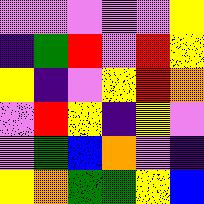[["violet", "violet", "violet", "violet", "violet", "yellow"], ["indigo", "green", "red", "violet", "red", "yellow"], ["yellow", "indigo", "violet", "yellow", "red", "orange"], ["violet", "red", "yellow", "indigo", "yellow", "violet"], ["violet", "green", "blue", "orange", "violet", "indigo"], ["yellow", "orange", "green", "green", "yellow", "blue"]]